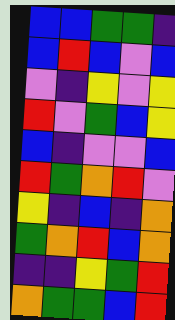[["blue", "blue", "green", "green", "indigo"], ["blue", "red", "blue", "violet", "blue"], ["violet", "indigo", "yellow", "violet", "yellow"], ["red", "violet", "green", "blue", "yellow"], ["blue", "indigo", "violet", "violet", "blue"], ["red", "green", "orange", "red", "violet"], ["yellow", "indigo", "blue", "indigo", "orange"], ["green", "orange", "red", "blue", "orange"], ["indigo", "indigo", "yellow", "green", "red"], ["orange", "green", "green", "blue", "red"]]